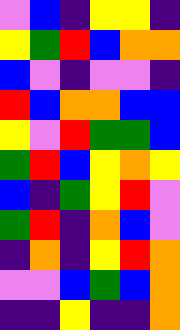[["violet", "blue", "indigo", "yellow", "yellow", "indigo"], ["yellow", "green", "red", "blue", "orange", "orange"], ["blue", "violet", "indigo", "violet", "violet", "indigo"], ["red", "blue", "orange", "orange", "blue", "blue"], ["yellow", "violet", "red", "green", "green", "blue"], ["green", "red", "blue", "yellow", "orange", "yellow"], ["blue", "indigo", "green", "yellow", "red", "violet"], ["green", "red", "indigo", "orange", "blue", "violet"], ["indigo", "orange", "indigo", "yellow", "red", "orange"], ["violet", "violet", "blue", "green", "blue", "orange"], ["indigo", "indigo", "yellow", "indigo", "indigo", "orange"]]